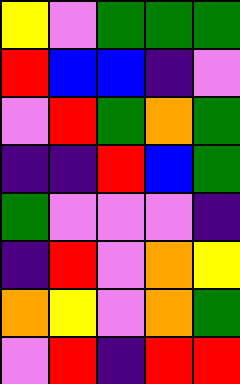[["yellow", "violet", "green", "green", "green"], ["red", "blue", "blue", "indigo", "violet"], ["violet", "red", "green", "orange", "green"], ["indigo", "indigo", "red", "blue", "green"], ["green", "violet", "violet", "violet", "indigo"], ["indigo", "red", "violet", "orange", "yellow"], ["orange", "yellow", "violet", "orange", "green"], ["violet", "red", "indigo", "red", "red"]]